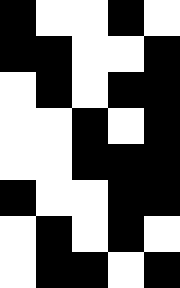[["black", "white", "white", "black", "white"], ["black", "black", "white", "white", "black"], ["white", "black", "white", "black", "black"], ["white", "white", "black", "white", "black"], ["white", "white", "black", "black", "black"], ["black", "white", "white", "black", "black"], ["white", "black", "white", "black", "white"], ["white", "black", "black", "white", "black"]]